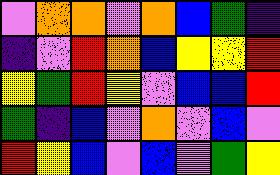[["violet", "orange", "orange", "violet", "orange", "blue", "green", "indigo"], ["indigo", "violet", "red", "orange", "blue", "yellow", "yellow", "red"], ["yellow", "green", "red", "yellow", "violet", "blue", "blue", "red"], ["green", "indigo", "blue", "violet", "orange", "violet", "blue", "violet"], ["red", "yellow", "blue", "violet", "blue", "violet", "green", "yellow"]]